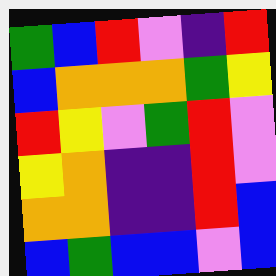[["green", "blue", "red", "violet", "indigo", "red"], ["blue", "orange", "orange", "orange", "green", "yellow"], ["red", "yellow", "violet", "green", "red", "violet"], ["yellow", "orange", "indigo", "indigo", "red", "violet"], ["orange", "orange", "indigo", "indigo", "red", "blue"], ["blue", "green", "blue", "blue", "violet", "blue"]]